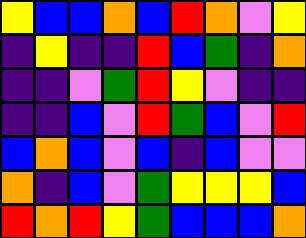[["yellow", "blue", "blue", "orange", "blue", "red", "orange", "violet", "yellow"], ["indigo", "yellow", "indigo", "indigo", "red", "blue", "green", "indigo", "orange"], ["indigo", "indigo", "violet", "green", "red", "yellow", "violet", "indigo", "indigo"], ["indigo", "indigo", "blue", "violet", "red", "green", "blue", "violet", "red"], ["blue", "orange", "blue", "violet", "blue", "indigo", "blue", "violet", "violet"], ["orange", "indigo", "blue", "violet", "green", "yellow", "yellow", "yellow", "blue"], ["red", "orange", "red", "yellow", "green", "blue", "blue", "blue", "orange"]]